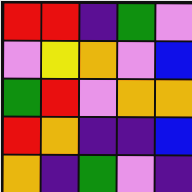[["red", "red", "indigo", "green", "violet"], ["violet", "yellow", "orange", "violet", "blue"], ["green", "red", "violet", "orange", "orange"], ["red", "orange", "indigo", "indigo", "blue"], ["orange", "indigo", "green", "violet", "indigo"]]